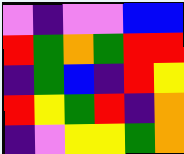[["violet", "indigo", "violet", "violet", "blue", "blue"], ["red", "green", "orange", "green", "red", "red"], ["indigo", "green", "blue", "indigo", "red", "yellow"], ["red", "yellow", "green", "red", "indigo", "orange"], ["indigo", "violet", "yellow", "yellow", "green", "orange"]]